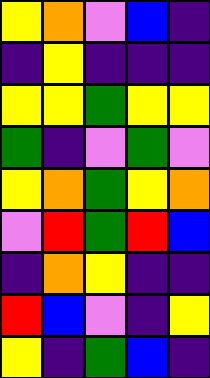[["yellow", "orange", "violet", "blue", "indigo"], ["indigo", "yellow", "indigo", "indigo", "indigo"], ["yellow", "yellow", "green", "yellow", "yellow"], ["green", "indigo", "violet", "green", "violet"], ["yellow", "orange", "green", "yellow", "orange"], ["violet", "red", "green", "red", "blue"], ["indigo", "orange", "yellow", "indigo", "indigo"], ["red", "blue", "violet", "indigo", "yellow"], ["yellow", "indigo", "green", "blue", "indigo"]]